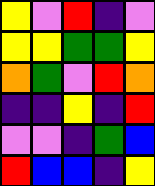[["yellow", "violet", "red", "indigo", "violet"], ["yellow", "yellow", "green", "green", "yellow"], ["orange", "green", "violet", "red", "orange"], ["indigo", "indigo", "yellow", "indigo", "red"], ["violet", "violet", "indigo", "green", "blue"], ["red", "blue", "blue", "indigo", "yellow"]]